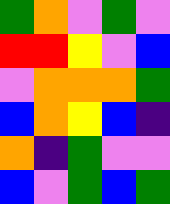[["green", "orange", "violet", "green", "violet"], ["red", "red", "yellow", "violet", "blue"], ["violet", "orange", "orange", "orange", "green"], ["blue", "orange", "yellow", "blue", "indigo"], ["orange", "indigo", "green", "violet", "violet"], ["blue", "violet", "green", "blue", "green"]]